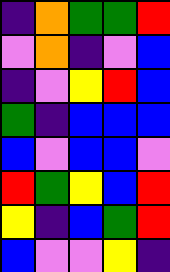[["indigo", "orange", "green", "green", "red"], ["violet", "orange", "indigo", "violet", "blue"], ["indigo", "violet", "yellow", "red", "blue"], ["green", "indigo", "blue", "blue", "blue"], ["blue", "violet", "blue", "blue", "violet"], ["red", "green", "yellow", "blue", "red"], ["yellow", "indigo", "blue", "green", "red"], ["blue", "violet", "violet", "yellow", "indigo"]]